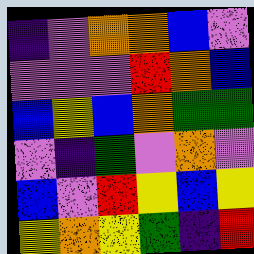[["indigo", "violet", "orange", "orange", "blue", "violet"], ["violet", "violet", "violet", "red", "orange", "blue"], ["blue", "yellow", "blue", "orange", "green", "green"], ["violet", "indigo", "green", "violet", "orange", "violet"], ["blue", "violet", "red", "yellow", "blue", "yellow"], ["yellow", "orange", "yellow", "green", "indigo", "red"]]